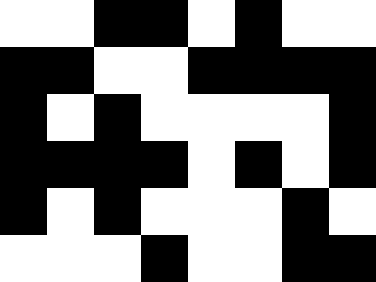[["white", "white", "black", "black", "white", "black", "white", "white"], ["black", "black", "white", "white", "black", "black", "black", "black"], ["black", "white", "black", "white", "white", "white", "white", "black"], ["black", "black", "black", "black", "white", "black", "white", "black"], ["black", "white", "black", "white", "white", "white", "black", "white"], ["white", "white", "white", "black", "white", "white", "black", "black"]]